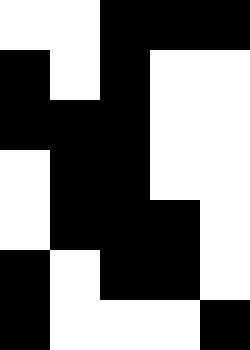[["white", "white", "black", "black", "black"], ["black", "white", "black", "white", "white"], ["black", "black", "black", "white", "white"], ["white", "black", "black", "white", "white"], ["white", "black", "black", "black", "white"], ["black", "white", "black", "black", "white"], ["black", "white", "white", "white", "black"]]